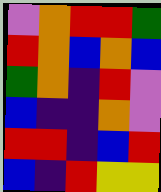[["violet", "orange", "red", "red", "green"], ["red", "orange", "blue", "orange", "blue"], ["green", "orange", "indigo", "red", "violet"], ["blue", "indigo", "indigo", "orange", "violet"], ["red", "red", "indigo", "blue", "red"], ["blue", "indigo", "red", "yellow", "yellow"]]